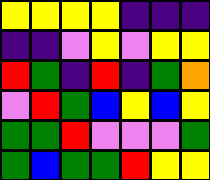[["yellow", "yellow", "yellow", "yellow", "indigo", "indigo", "indigo"], ["indigo", "indigo", "violet", "yellow", "violet", "yellow", "yellow"], ["red", "green", "indigo", "red", "indigo", "green", "orange"], ["violet", "red", "green", "blue", "yellow", "blue", "yellow"], ["green", "green", "red", "violet", "violet", "violet", "green"], ["green", "blue", "green", "green", "red", "yellow", "yellow"]]